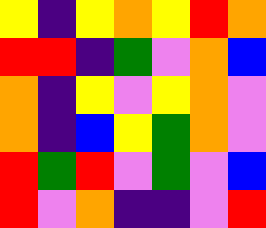[["yellow", "indigo", "yellow", "orange", "yellow", "red", "orange"], ["red", "red", "indigo", "green", "violet", "orange", "blue"], ["orange", "indigo", "yellow", "violet", "yellow", "orange", "violet"], ["orange", "indigo", "blue", "yellow", "green", "orange", "violet"], ["red", "green", "red", "violet", "green", "violet", "blue"], ["red", "violet", "orange", "indigo", "indigo", "violet", "red"]]